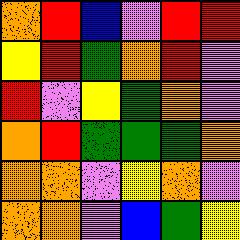[["orange", "red", "blue", "violet", "red", "red"], ["yellow", "red", "green", "orange", "red", "violet"], ["red", "violet", "yellow", "green", "orange", "violet"], ["orange", "red", "green", "green", "green", "orange"], ["orange", "orange", "violet", "yellow", "orange", "violet"], ["orange", "orange", "violet", "blue", "green", "yellow"]]